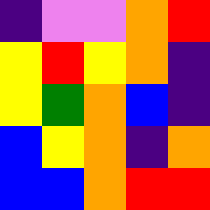[["indigo", "violet", "violet", "orange", "red"], ["yellow", "red", "yellow", "orange", "indigo"], ["yellow", "green", "orange", "blue", "indigo"], ["blue", "yellow", "orange", "indigo", "orange"], ["blue", "blue", "orange", "red", "red"]]